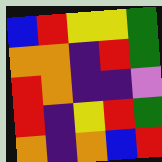[["blue", "red", "yellow", "yellow", "green"], ["orange", "orange", "indigo", "red", "green"], ["red", "orange", "indigo", "indigo", "violet"], ["red", "indigo", "yellow", "red", "green"], ["orange", "indigo", "orange", "blue", "red"]]